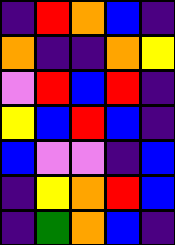[["indigo", "red", "orange", "blue", "indigo"], ["orange", "indigo", "indigo", "orange", "yellow"], ["violet", "red", "blue", "red", "indigo"], ["yellow", "blue", "red", "blue", "indigo"], ["blue", "violet", "violet", "indigo", "blue"], ["indigo", "yellow", "orange", "red", "blue"], ["indigo", "green", "orange", "blue", "indigo"]]